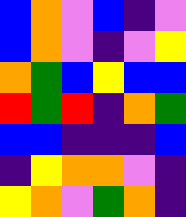[["blue", "orange", "violet", "blue", "indigo", "violet"], ["blue", "orange", "violet", "indigo", "violet", "yellow"], ["orange", "green", "blue", "yellow", "blue", "blue"], ["red", "green", "red", "indigo", "orange", "green"], ["blue", "blue", "indigo", "indigo", "indigo", "blue"], ["indigo", "yellow", "orange", "orange", "violet", "indigo"], ["yellow", "orange", "violet", "green", "orange", "indigo"]]